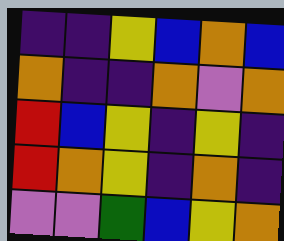[["indigo", "indigo", "yellow", "blue", "orange", "blue"], ["orange", "indigo", "indigo", "orange", "violet", "orange"], ["red", "blue", "yellow", "indigo", "yellow", "indigo"], ["red", "orange", "yellow", "indigo", "orange", "indigo"], ["violet", "violet", "green", "blue", "yellow", "orange"]]